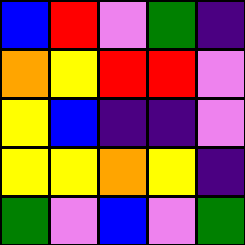[["blue", "red", "violet", "green", "indigo"], ["orange", "yellow", "red", "red", "violet"], ["yellow", "blue", "indigo", "indigo", "violet"], ["yellow", "yellow", "orange", "yellow", "indigo"], ["green", "violet", "blue", "violet", "green"]]